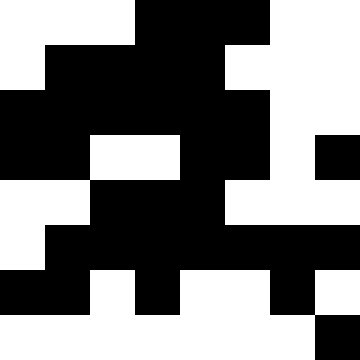[["white", "white", "white", "black", "black", "black", "white", "white"], ["white", "black", "black", "black", "black", "white", "white", "white"], ["black", "black", "black", "black", "black", "black", "white", "white"], ["black", "black", "white", "white", "black", "black", "white", "black"], ["white", "white", "black", "black", "black", "white", "white", "white"], ["white", "black", "black", "black", "black", "black", "black", "black"], ["black", "black", "white", "black", "white", "white", "black", "white"], ["white", "white", "white", "white", "white", "white", "white", "black"]]